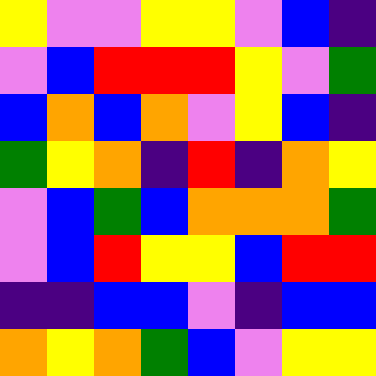[["yellow", "violet", "violet", "yellow", "yellow", "violet", "blue", "indigo"], ["violet", "blue", "red", "red", "red", "yellow", "violet", "green"], ["blue", "orange", "blue", "orange", "violet", "yellow", "blue", "indigo"], ["green", "yellow", "orange", "indigo", "red", "indigo", "orange", "yellow"], ["violet", "blue", "green", "blue", "orange", "orange", "orange", "green"], ["violet", "blue", "red", "yellow", "yellow", "blue", "red", "red"], ["indigo", "indigo", "blue", "blue", "violet", "indigo", "blue", "blue"], ["orange", "yellow", "orange", "green", "blue", "violet", "yellow", "yellow"]]